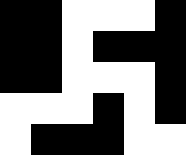[["black", "black", "white", "white", "white", "black"], ["black", "black", "white", "black", "black", "black"], ["black", "black", "white", "white", "white", "black"], ["white", "white", "white", "black", "white", "black"], ["white", "black", "black", "black", "white", "white"]]